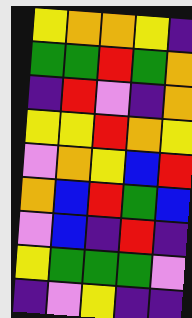[["yellow", "orange", "orange", "yellow", "indigo"], ["green", "green", "red", "green", "orange"], ["indigo", "red", "violet", "indigo", "orange"], ["yellow", "yellow", "red", "orange", "yellow"], ["violet", "orange", "yellow", "blue", "red"], ["orange", "blue", "red", "green", "blue"], ["violet", "blue", "indigo", "red", "indigo"], ["yellow", "green", "green", "green", "violet"], ["indigo", "violet", "yellow", "indigo", "indigo"]]